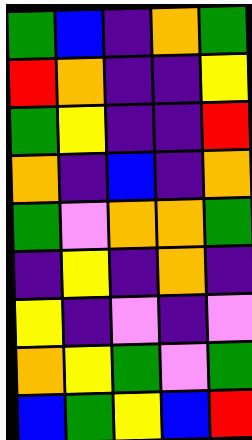[["green", "blue", "indigo", "orange", "green"], ["red", "orange", "indigo", "indigo", "yellow"], ["green", "yellow", "indigo", "indigo", "red"], ["orange", "indigo", "blue", "indigo", "orange"], ["green", "violet", "orange", "orange", "green"], ["indigo", "yellow", "indigo", "orange", "indigo"], ["yellow", "indigo", "violet", "indigo", "violet"], ["orange", "yellow", "green", "violet", "green"], ["blue", "green", "yellow", "blue", "red"]]